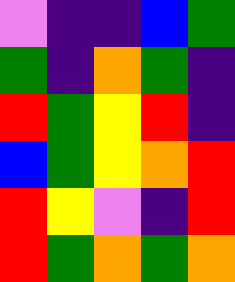[["violet", "indigo", "indigo", "blue", "green"], ["green", "indigo", "orange", "green", "indigo"], ["red", "green", "yellow", "red", "indigo"], ["blue", "green", "yellow", "orange", "red"], ["red", "yellow", "violet", "indigo", "red"], ["red", "green", "orange", "green", "orange"]]